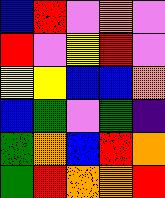[["blue", "red", "violet", "orange", "violet"], ["red", "violet", "yellow", "red", "violet"], ["yellow", "yellow", "blue", "blue", "orange"], ["blue", "green", "violet", "green", "indigo"], ["green", "orange", "blue", "red", "orange"], ["green", "red", "orange", "orange", "red"]]